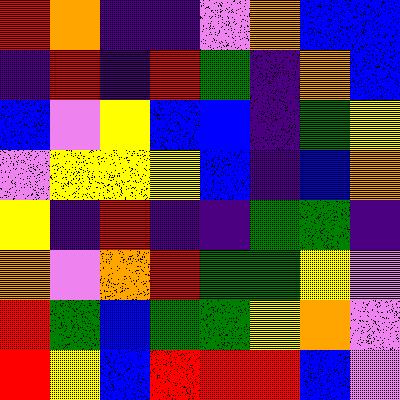[["red", "orange", "indigo", "indigo", "violet", "orange", "blue", "blue"], ["indigo", "red", "indigo", "red", "green", "indigo", "orange", "blue"], ["blue", "violet", "yellow", "blue", "blue", "indigo", "green", "yellow"], ["violet", "yellow", "yellow", "yellow", "blue", "indigo", "blue", "orange"], ["yellow", "indigo", "red", "indigo", "indigo", "green", "green", "indigo"], ["orange", "violet", "orange", "red", "green", "green", "yellow", "violet"], ["red", "green", "blue", "green", "green", "yellow", "orange", "violet"], ["red", "yellow", "blue", "red", "red", "red", "blue", "violet"]]